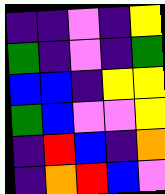[["indigo", "indigo", "violet", "indigo", "yellow"], ["green", "indigo", "violet", "indigo", "green"], ["blue", "blue", "indigo", "yellow", "yellow"], ["green", "blue", "violet", "violet", "yellow"], ["indigo", "red", "blue", "indigo", "orange"], ["indigo", "orange", "red", "blue", "violet"]]